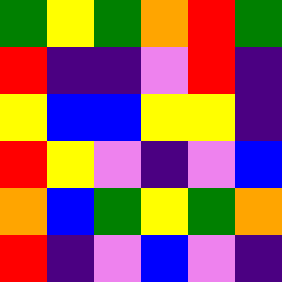[["green", "yellow", "green", "orange", "red", "green"], ["red", "indigo", "indigo", "violet", "red", "indigo"], ["yellow", "blue", "blue", "yellow", "yellow", "indigo"], ["red", "yellow", "violet", "indigo", "violet", "blue"], ["orange", "blue", "green", "yellow", "green", "orange"], ["red", "indigo", "violet", "blue", "violet", "indigo"]]